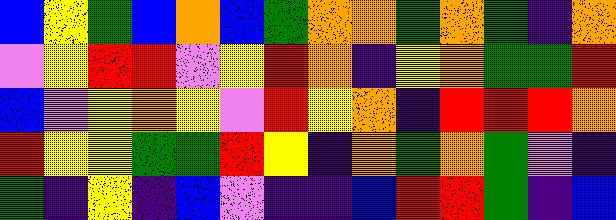[["blue", "yellow", "green", "blue", "orange", "blue", "green", "orange", "orange", "green", "orange", "green", "indigo", "orange"], ["violet", "yellow", "red", "red", "violet", "yellow", "red", "orange", "indigo", "yellow", "orange", "green", "green", "red"], ["blue", "violet", "yellow", "orange", "yellow", "violet", "red", "yellow", "orange", "indigo", "red", "red", "red", "orange"], ["red", "yellow", "yellow", "green", "green", "red", "yellow", "indigo", "orange", "green", "orange", "green", "violet", "indigo"], ["green", "indigo", "yellow", "indigo", "blue", "violet", "indigo", "indigo", "blue", "red", "red", "green", "indigo", "blue"]]